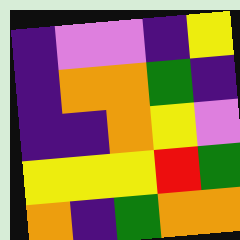[["indigo", "violet", "violet", "indigo", "yellow"], ["indigo", "orange", "orange", "green", "indigo"], ["indigo", "indigo", "orange", "yellow", "violet"], ["yellow", "yellow", "yellow", "red", "green"], ["orange", "indigo", "green", "orange", "orange"]]